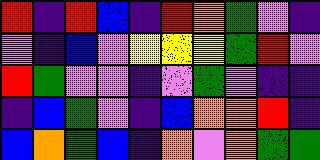[["red", "indigo", "red", "blue", "indigo", "red", "orange", "green", "violet", "indigo"], ["violet", "indigo", "blue", "violet", "yellow", "yellow", "yellow", "green", "red", "violet"], ["red", "green", "violet", "violet", "indigo", "violet", "green", "violet", "indigo", "indigo"], ["indigo", "blue", "green", "violet", "indigo", "blue", "orange", "orange", "red", "indigo"], ["blue", "orange", "green", "blue", "indigo", "orange", "violet", "orange", "green", "green"]]